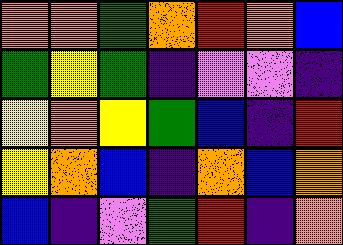[["orange", "orange", "green", "orange", "red", "orange", "blue"], ["green", "yellow", "green", "indigo", "violet", "violet", "indigo"], ["yellow", "orange", "yellow", "green", "blue", "indigo", "red"], ["yellow", "orange", "blue", "indigo", "orange", "blue", "orange"], ["blue", "indigo", "violet", "green", "red", "indigo", "orange"]]